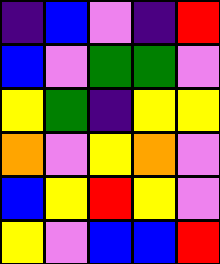[["indigo", "blue", "violet", "indigo", "red"], ["blue", "violet", "green", "green", "violet"], ["yellow", "green", "indigo", "yellow", "yellow"], ["orange", "violet", "yellow", "orange", "violet"], ["blue", "yellow", "red", "yellow", "violet"], ["yellow", "violet", "blue", "blue", "red"]]